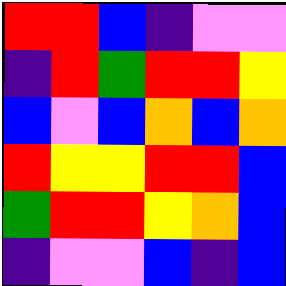[["red", "red", "blue", "indigo", "violet", "violet"], ["indigo", "red", "green", "red", "red", "yellow"], ["blue", "violet", "blue", "orange", "blue", "orange"], ["red", "yellow", "yellow", "red", "red", "blue"], ["green", "red", "red", "yellow", "orange", "blue"], ["indigo", "violet", "violet", "blue", "indigo", "blue"]]